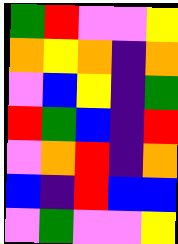[["green", "red", "violet", "violet", "yellow"], ["orange", "yellow", "orange", "indigo", "orange"], ["violet", "blue", "yellow", "indigo", "green"], ["red", "green", "blue", "indigo", "red"], ["violet", "orange", "red", "indigo", "orange"], ["blue", "indigo", "red", "blue", "blue"], ["violet", "green", "violet", "violet", "yellow"]]